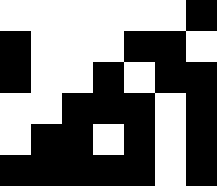[["white", "white", "white", "white", "white", "white", "black"], ["black", "white", "white", "white", "black", "black", "white"], ["black", "white", "white", "black", "white", "black", "black"], ["white", "white", "black", "black", "black", "white", "black"], ["white", "black", "black", "white", "black", "white", "black"], ["black", "black", "black", "black", "black", "white", "black"]]